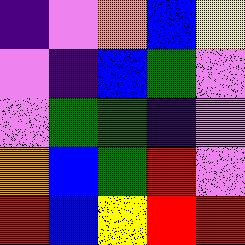[["indigo", "violet", "orange", "blue", "yellow"], ["violet", "indigo", "blue", "green", "violet"], ["violet", "green", "green", "indigo", "violet"], ["orange", "blue", "green", "red", "violet"], ["red", "blue", "yellow", "red", "red"]]